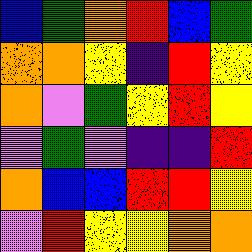[["blue", "green", "orange", "red", "blue", "green"], ["orange", "orange", "yellow", "indigo", "red", "yellow"], ["orange", "violet", "green", "yellow", "red", "yellow"], ["violet", "green", "violet", "indigo", "indigo", "red"], ["orange", "blue", "blue", "red", "red", "yellow"], ["violet", "red", "yellow", "yellow", "orange", "orange"]]